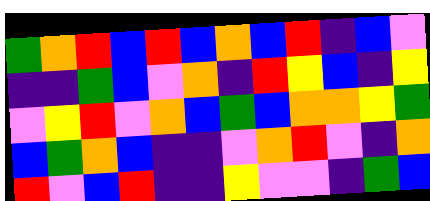[["green", "orange", "red", "blue", "red", "blue", "orange", "blue", "red", "indigo", "blue", "violet"], ["indigo", "indigo", "green", "blue", "violet", "orange", "indigo", "red", "yellow", "blue", "indigo", "yellow"], ["violet", "yellow", "red", "violet", "orange", "blue", "green", "blue", "orange", "orange", "yellow", "green"], ["blue", "green", "orange", "blue", "indigo", "indigo", "violet", "orange", "red", "violet", "indigo", "orange"], ["red", "violet", "blue", "red", "indigo", "indigo", "yellow", "violet", "violet", "indigo", "green", "blue"]]